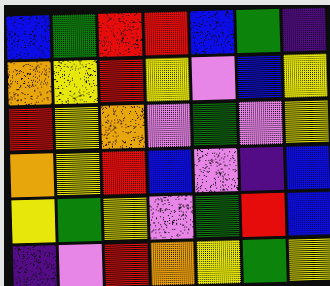[["blue", "green", "red", "red", "blue", "green", "indigo"], ["orange", "yellow", "red", "yellow", "violet", "blue", "yellow"], ["red", "yellow", "orange", "violet", "green", "violet", "yellow"], ["orange", "yellow", "red", "blue", "violet", "indigo", "blue"], ["yellow", "green", "yellow", "violet", "green", "red", "blue"], ["indigo", "violet", "red", "orange", "yellow", "green", "yellow"]]